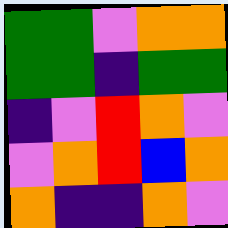[["green", "green", "violet", "orange", "orange"], ["green", "green", "indigo", "green", "green"], ["indigo", "violet", "red", "orange", "violet"], ["violet", "orange", "red", "blue", "orange"], ["orange", "indigo", "indigo", "orange", "violet"]]